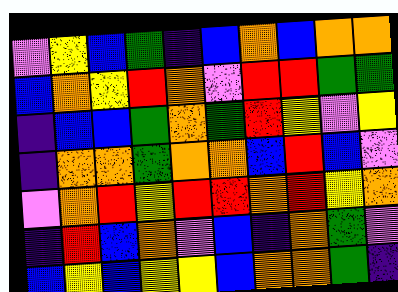[["violet", "yellow", "blue", "green", "indigo", "blue", "orange", "blue", "orange", "orange"], ["blue", "orange", "yellow", "red", "orange", "violet", "red", "red", "green", "green"], ["indigo", "blue", "blue", "green", "orange", "green", "red", "yellow", "violet", "yellow"], ["indigo", "orange", "orange", "green", "orange", "orange", "blue", "red", "blue", "violet"], ["violet", "orange", "red", "yellow", "red", "red", "orange", "red", "yellow", "orange"], ["indigo", "red", "blue", "orange", "violet", "blue", "indigo", "orange", "green", "violet"], ["blue", "yellow", "blue", "yellow", "yellow", "blue", "orange", "orange", "green", "indigo"]]